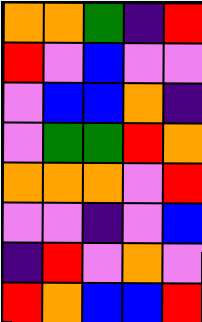[["orange", "orange", "green", "indigo", "red"], ["red", "violet", "blue", "violet", "violet"], ["violet", "blue", "blue", "orange", "indigo"], ["violet", "green", "green", "red", "orange"], ["orange", "orange", "orange", "violet", "red"], ["violet", "violet", "indigo", "violet", "blue"], ["indigo", "red", "violet", "orange", "violet"], ["red", "orange", "blue", "blue", "red"]]